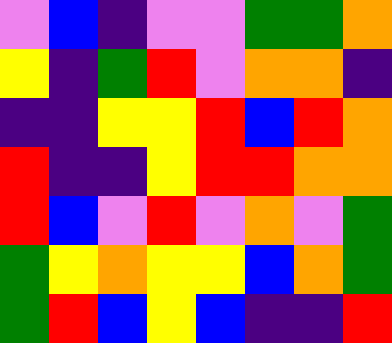[["violet", "blue", "indigo", "violet", "violet", "green", "green", "orange"], ["yellow", "indigo", "green", "red", "violet", "orange", "orange", "indigo"], ["indigo", "indigo", "yellow", "yellow", "red", "blue", "red", "orange"], ["red", "indigo", "indigo", "yellow", "red", "red", "orange", "orange"], ["red", "blue", "violet", "red", "violet", "orange", "violet", "green"], ["green", "yellow", "orange", "yellow", "yellow", "blue", "orange", "green"], ["green", "red", "blue", "yellow", "blue", "indigo", "indigo", "red"]]